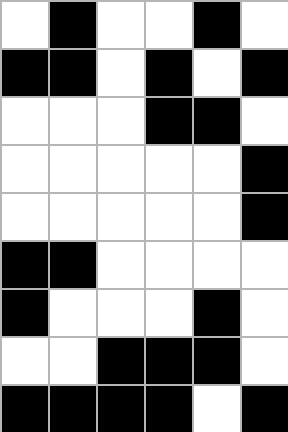[["white", "black", "white", "white", "black", "white"], ["black", "black", "white", "black", "white", "black"], ["white", "white", "white", "black", "black", "white"], ["white", "white", "white", "white", "white", "black"], ["white", "white", "white", "white", "white", "black"], ["black", "black", "white", "white", "white", "white"], ["black", "white", "white", "white", "black", "white"], ["white", "white", "black", "black", "black", "white"], ["black", "black", "black", "black", "white", "black"]]